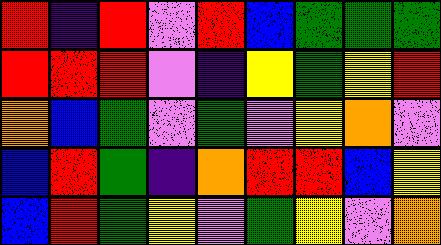[["red", "indigo", "red", "violet", "red", "blue", "green", "green", "green"], ["red", "red", "red", "violet", "indigo", "yellow", "green", "yellow", "red"], ["orange", "blue", "green", "violet", "green", "violet", "yellow", "orange", "violet"], ["blue", "red", "green", "indigo", "orange", "red", "red", "blue", "yellow"], ["blue", "red", "green", "yellow", "violet", "green", "yellow", "violet", "orange"]]